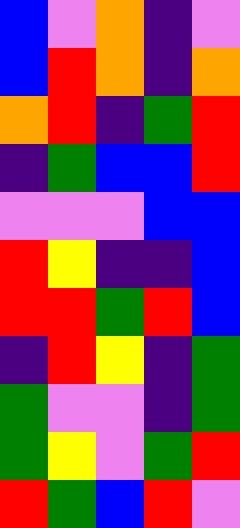[["blue", "violet", "orange", "indigo", "violet"], ["blue", "red", "orange", "indigo", "orange"], ["orange", "red", "indigo", "green", "red"], ["indigo", "green", "blue", "blue", "red"], ["violet", "violet", "violet", "blue", "blue"], ["red", "yellow", "indigo", "indigo", "blue"], ["red", "red", "green", "red", "blue"], ["indigo", "red", "yellow", "indigo", "green"], ["green", "violet", "violet", "indigo", "green"], ["green", "yellow", "violet", "green", "red"], ["red", "green", "blue", "red", "violet"]]